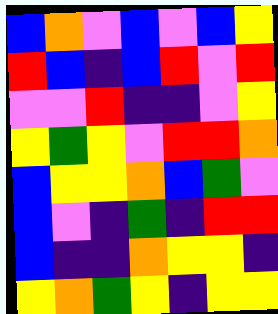[["blue", "orange", "violet", "blue", "violet", "blue", "yellow"], ["red", "blue", "indigo", "blue", "red", "violet", "red"], ["violet", "violet", "red", "indigo", "indigo", "violet", "yellow"], ["yellow", "green", "yellow", "violet", "red", "red", "orange"], ["blue", "yellow", "yellow", "orange", "blue", "green", "violet"], ["blue", "violet", "indigo", "green", "indigo", "red", "red"], ["blue", "indigo", "indigo", "orange", "yellow", "yellow", "indigo"], ["yellow", "orange", "green", "yellow", "indigo", "yellow", "yellow"]]